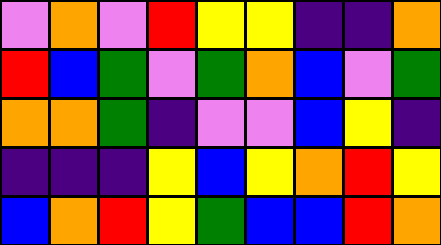[["violet", "orange", "violet", "red", "yellow", "yellow", "indigo", "indigo", "orange"], ["red", "blue", "green", "violet", "green", "orange", "blue", "violet", "green"], ["orange", "orange", "green", "indigo", "violet", "violet", "blue", "yellow", "indigo"], ["indigo", "indigo", "indigo", "yellow", "blue", "yellow", "orange", "red", "yellow"], ["blue", "orange", "red", "yellow", "green", "blue", "blue", "red", "orange"]]